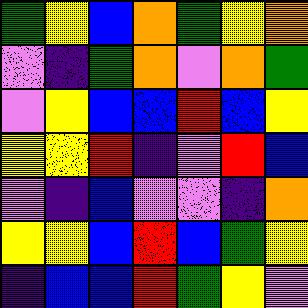[["green", "yellow", "blue", "orange", "green", "yellow", "orange"], ["violet", "indigo", "green", "orange", "violet", "orange", "green"], ["violet", "yellow", "blue", "blue", "red", "blue", "yellow"], ["yellow", "yellow", "red", "indigo", "violet", "red", "blue"], ["violet", "indigo", "blue", "violet", "violet", "indigo", "orange"], ["yellow", "yellow", "blue", "red", "blue", "green", "yellow"], ["indigo", "blue", "blue", "red", "green", "yellow", "violet"]]